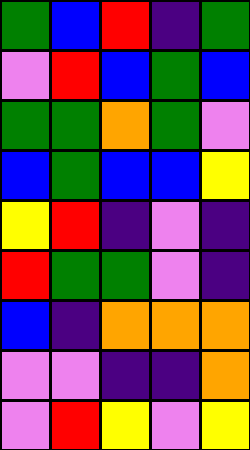[["green", "blue", "red", "indigo", "green"], ["violet", "red", "blue", "green", "blue"], ["green", "green", "orange", "green", "violet"], ["blue", "green", "blue", "blue", "yellow"], ["yellow", "red", "indigo", "violet", "indigo"], ["red", "green", "green", "violet", "indigo"], ["blue", "indigo", "orange", "orange", "orange"], ["violet", "violet", "indigo", "indigo", "orange"], ["violet", "red", "yellow", "violet", "yellow"]]